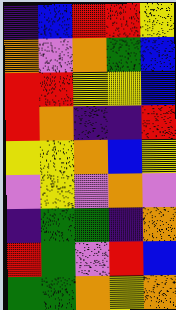[["indigo", "blue", "red", "red", "yellow"], ["orange", "violet", "orange", "green", "blue"], ["red", "red", "yellow", "yellow", "blue"], ["red", "orange", "indigo", "indigo", "red"], ["yellow", "yellow", "orange", "blue", "yellow"], ["violet", "yellow", "violet", "orange", "violet"], ["indigo", "green", "green", "indigo", "orange"], ["red", "green", "violet", "red", "blue"], ["green", "green", "orange", "yellow", "orange"]]